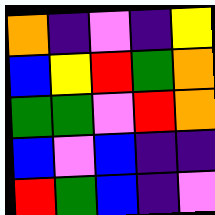[["orange", "indigo", "violet", "indigo", "yellow"], ["blue", "yellow", "red", "green", "orange"], ["green", "green", "violet", "red", "orange"], ["blue", "violet", "blue", "indigo", "indigo"], ["red", "green", "blue", "indigo", "violet"]]